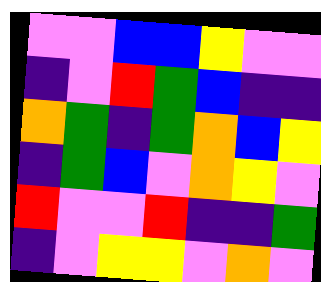[["violet", "violet", "blue", "blue", "yellow", "violet", "violet"], ["indigo", "violet", "red", "green", "blue", "indigo", "indigo"], ["orange", "green", "indigo", "green", "orange", "blue", "yellow"], ["indigo", "green", "blue", "violet", "orange", "yellow", "violet"], ["red", "violet", "violet", "red", "indigo", "indigo", "green"], ["indigo", "violet", "yellow", "yellow", "violet", "orange", "violet"]]